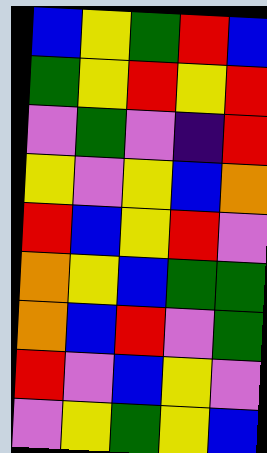[["blue", "yellow", "green", "red", "blue"], ["green", "yellow", "red", "yellow", "red"], ["violet", "green", "violet", "indigo", "red"], ["yellow", "violet", "yellow", "blue", "orange"], ["red", "blue", "yellow", "red", "violet"], ["orange", "yellow", "blue", "green", "green"], ["orange", "blue", "red", "violet", "green"], ["red", "violet", "blue", "yellow", "violet"], ["violet", "yellow", "green", "yellow", "blue"]]